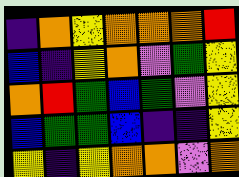[["indigo", "orange", "yellow", "orange", "orange", "orange", "red"], ["blue", "indigo", "yellow", "orange", "violet", "green", "yellow"], ["orange", "red", "green", "blue", "green", "violet", "yellow"], ["blue", "green", "green", "blue", "indigo", "indigo", "yellow"], ["yellow", "indigo", "yellow", "orange", "orange", "violet", "orange"]]